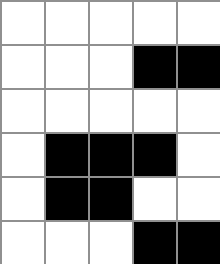[["white", "white", "white", "white", "white"], ["white", "white", "white", "black", "black"], ["white", "white", "white", "white", "white"], ["white", "black", "black", "black", "white"], ["white", "black", "black", "white", "white"], ["white", "white", "white", "black", "black"]]